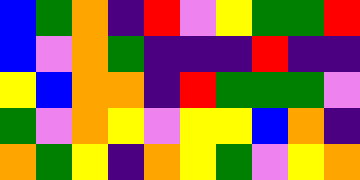[["blue", "green", "orange", "indigo", "red", "violet", "yellow", "green", "green", "red"], ["blue", "violet", "orange", "green", "indigo", "indigo", "indigo", "red", "indigo", "indigo"], ["yellow", "blue", "orange", "orange", "indigo", "red", "green", "green", "green", "violet"], ["green", "violet", "orange", "yellow", "violet", "yellow", "yellow", "blue", "orange", "indigo"], ["orange", "green", "yellow", "indigo", "orange", "yellow", "green", "violet", "yellow", "orange"]]